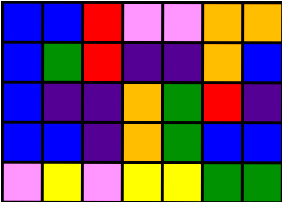[["blue", "blue", "red", "violet", "violet", "orange", "orange"], ["blue", "green", "red", "indigo", "indigo", "orange", "blue"], ["blue", "indigo", "indigo", "orange", "green", "red", "indigo"], ["blue", "blue", "indigo", "orange", "green", "blue", "blue"], ["violet", "yellow", "violet", "yellow", "yellow", "green", "green"]]